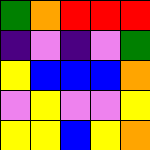[["green", "orange", "red", "red", "red"], ["indigo", "violet", "indigo", "violet", "green"], ["yellow", "blue", "blue", "blue", "orange"], ["violet", "yellow", "violet", "violet", "yellow"], ["yellow", "yellow", "blue", "yellow", "orange"]]